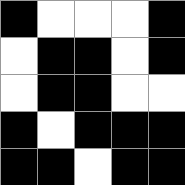[["black", "white", "white", "white", "black"], ["white", "black", "black", "white", "black"], ["white", "black", "black", "white", "white"], ["black", "white", "black", "black", "black"], ["black", "black", "white", "black", "black"]]